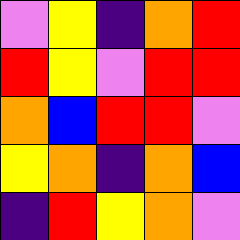[["violet", "yellow", "indigo", "orange", "red"], ["red", "yellow", "violet", "red", "red"], ["orange", "blue", "red", "red", "violet"], ["yellow", "orange", "indigo", "orange", "blue"], ["indigo", "red", "yellow", "orange", "violet"]]